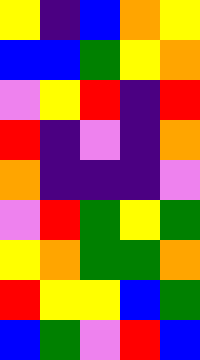[["yellow", "indigo", "blue", "orange", "yellow"], ["blue", "blue", "green", "yellow", "orange"], ["violet", "yellow", "red", "indigo", "red"], ["red", "indigo", "violet", "indigo", "orange"], ["orange", "indigo", "indigo", "indigo", "violet"], ["violet", "red", "green", "yellow", "green"], ["yellow", "orange", "green", "green", "orange"], ["red", "yellow", "yellow", "blue", "green"], ["blue", "green", "violet", "red", "blue"]]